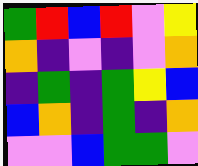[["green", "red", "blue", "red", "violet", "yellow"], ["orange", "indigo", "violet", "indigo", "violet", "orange"], ["indigo", "green", "indigo", "green", "yellow", "blue"], ["blue", "orange", "indigo", "green", "indigo", "orange"], ["violet", "violet", "blue", "green", "green", "violet"]]